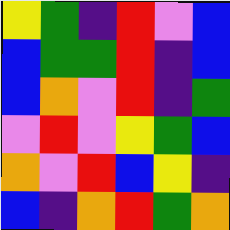[["yellow", "green", "indigo", "red", "violet", "blue"], ["blue", "green", "green", "red", "indigo", "blue"], ["blue", "orange", "violet", "red", "indigo", "green"], ["violet", "red", "violet", "yellow", "green", "blue"], ["orange", "violet", "red", "blue", "yellow", "indigo"], ["blue", "indigo", "orange", "red", "green", "orange"]]